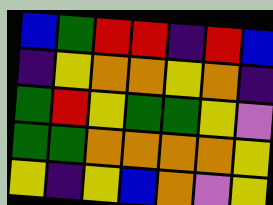[["blue", "green", "red", "red", "indigo", "red", "blue"], ["indigo", "yellow", "orange", "orange", "yellow", "orange", "indigo"], ["green", "red", "yellow", "green", "green", "yellow", "violet"], ["green", "green", "orange", "orange", "orange", "orange", "yellow"], ["yellow", "indigo", "yellow", "blue", "orange", "violet", "yellow"]]